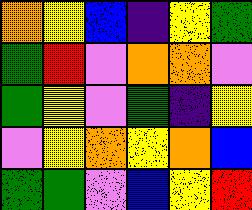[["orange", "yellow", "blue", "indigo", "yellow", "green"], ["green", "red", "violet", "orange", "orange", "violet"], ["green", "yellow", "violet", "green", "indigo", "yellow"], ["violet", "yellow", "orange", "yellow", "orange", "blue"], ["green", "green", "violet", "blue", "yellow", "red"]]